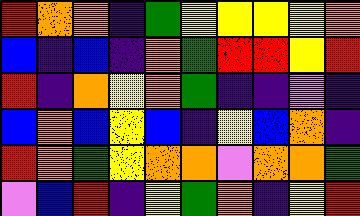[["red", "orange", "orange", "indigo", "green", "yellow", "yellow", "yellow", "yellow", "orange"], ["blue", "indigo", "blue", "indigo", "orange", "green", "red", "red", "yellow", "red"], ["red", "indigo", "orange", "yellow", "orange", "green", "indigo", "indigo", "violet", "indigo"], ["blue", "orange", "blue", "yellow", "blue", "indigo", "yellow", "blue", "orange", "indigo"], ["red", "orange", "green", "yellow", "orange", "orange", "violet", "orange", "orange", "green"], ["violet", "blue", "red", "indigo", "yellow", "green", "orange", "indigo", "yellow", "red"]]